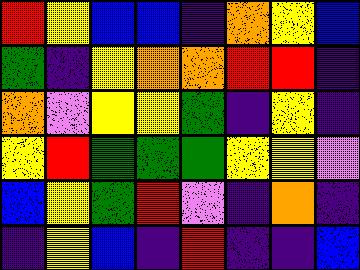[["red", "yellow", "blue", "blue", "indigo", "orange", "yellow", "blue"], ["green", "indigo", "yellow", "orange", "orange", "red", "red", "indigo"], ["orange", "violet", "yellow", "yellow", "green", "indigo", "yellow", "indigo"], ["yellow", "red", "green", "green", "green", "yellow", "yellow", "violet"], ["blue", "yellow", "green", "red", "violet", "indigo", "orange", "indigo"], ["indigo", "yellow", "blue", "indigo", "red", "indigo", "indigo", "blue"]]